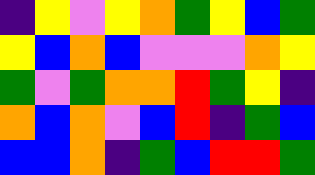[["indigo", "yellow", "violet", "yellow", "orange", "green", "yellow", "blue", "green"], ["yellow", "blue", "orange", "blue", "violet", "violet", "violet", "orange", "yellow"], ["green", "violet", "green", "orange", "orange", "red", "green", "yellow", "indigo"], ["orange", "blue", "orange", "violet", "blue", "red", "indigo", "green", "blue"], ["blue", "blue", "orange", "indigo", "green", "blue", "red", "red", "green"]]